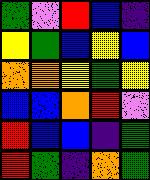[["green", "violet", "red", "blue", "indigo"], ["yellow", "green", "blue", "yellow", "blue"], ["orange", "orange", "yellow", "green", "yellow"], ["blue", "blue", "orange", "red", "violet"], ["red", "blue", "blue", "indigo", "green"], ["red", "green", "indigo", "orange", "green"]]